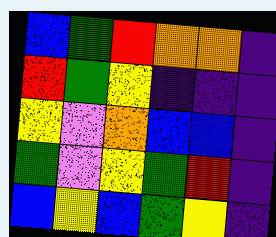[["blue", "green", "red", "orange", "orange", "indigo"], ["red", "green", "yellow", "indigo", "indigo", "indigo"], ["yellow", "violet", "orange", "blue", "blue", "indigo"], ["green", "violet", "yellow", "green", "red", "indigo"], ["blue", "yellow", "blue", "green", "yellow", "indigo"]]